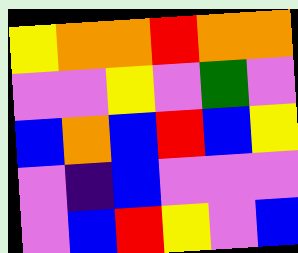[["yellow", "orange", "orange", "red", "orange", "orange"], ["violet", "violet", "yellow", "violet", "green", "violet"], ["blue", "orange", "blue", "red", "blue", "yellow"], ["violet", "indigo", "blue", "violet", "violet", "violet"], ["violet", "blue", "red", "yellow", "violet", "blue"]]